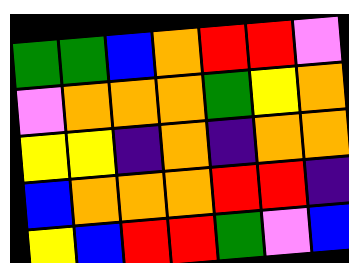[["green", "green", "blue", "orange", "red", "red", "violet"], ["violet", "orange", "orange", "orange", "green", "yellow", "orange"], ["yellow", "yellow", "indigo", "orange", "indigo", "orange", "orange"], ["blue", "orange", "orange", "orange", "red", "red", "indigo"], ["yellow", "blue", "red", "red", "green", "violet", "blue"]]